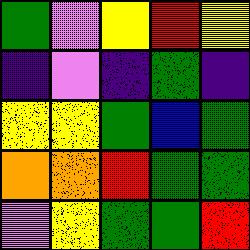[["green", "violet", "yellow", "red", "yellow"], ["indigo", "violet", "indigo", "green", "indigo"], ["yellow", "yellow", "green", "blue", "green"], ["orange", "orange", "red", "green", "green"], ["violet", "yellow", "green", "green", "red"]]